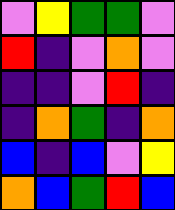[["violet", "yellow", "green", "green", "violet"], ["red", "indigo", "violet", "orange", "violet"], ["indigo", "indigo", "violet", "red", "indigo"], ["indigo", "orange", "green", "indigo", "orange"], ["blue", "indigo", "blue", "violet", "yellow"], ["orange", "blue", "green", "red", "blue"]]